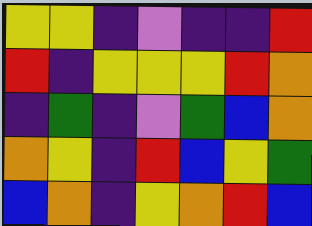[["yellow", "yellow", "indigo", "violet", "indigo", "indigo", "red"], ["red", "indigo", "yellow", "yellow", "yellow", "red", "orange"], ["indigo", "green", "indigo", "violet", "green", "blue", "orange"], ["orange", "yellow", "indigo", "red", "blue", "yellow", "green"], ["blue", "orange", "indigo", "yellow", "orange", "red", "blue"]]